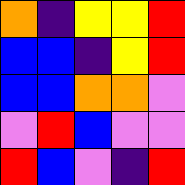[["orange", "indigo", "yellow", "yellow", "red"], ["blue", "blue", "indigo", "yellow", "red"], ["blue", "blue", "orange", "orange", "violet"], ["violet", "red", "blue", "violet", "violet"], ["red", "blue", "violet", "indigo", "red"]]